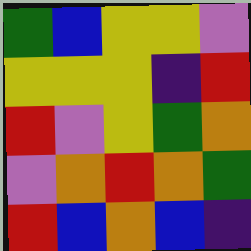[["green", "blue", "yellow", "yellow", "violet"], ["yellow", "yellow", "yellow", "indigo", "red"], ["red", "violet", "yellow", "green", "orange"], ["violet", "orange", "red", "orange", "green"], ["red", "blue", "orange", "blue", "indigo"]]